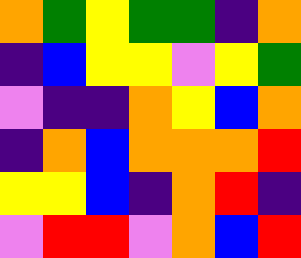[["orange", "green", "yellow", "green", "green", "indigo", "orange"], ["indigo", "blue", "yellow", "yellow", "violet", "yellow", "green"], ["violet", "indigo", "indigo", "orange", "yellow", "blue", "orange"], ["indigo", "orange", "blue", "orange", "orange", "orange", "red"], ["yellow", "yellow", "blue", "indigo", "orange", "red", "indigo"], ["violet", "red", "red", "violet", "orange", "blue", "red"]]